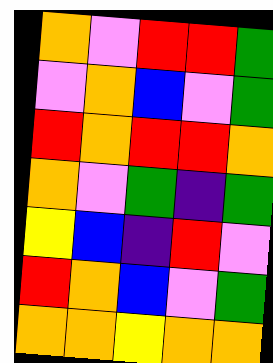[["orange", "violet", "red", "red", "green"], ["violet", "orange", "blue", "violet", "green"], ["red", "orange", "red", "red", "orange"], ["orange", "violet", "green", "indigo", "green"], ["yellow", "blue", "indigo", "red", "violet"], ["red", "orange", "blue", "violet", "green"], ["orange", "orange", "yellow", "orange", "orange"]]